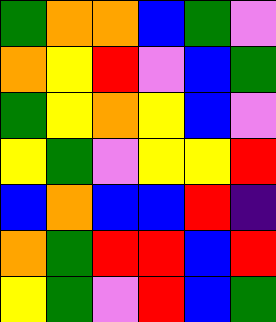[["green", "orange", "orange", "blue", "green", "violet"], ["orange", "yellow", "red", "violet", "blue", "green"], ["green", "yellow", "orange", "yellow", "blue", "violet"], ["yellow", "green", "violet", "yellow", "yellow", "red"], ["blue", "orange", "blue", "blue", "red", "indigo"], ["orange", "green", "red", "red", "blue", "red"], ["yellow", "green", "violet", "red", "blue", "green"]]